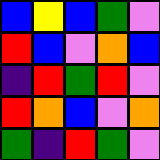[["blue", "yellow", "blue", "green", "violet"], ["red", "blue", "violet", "orange", "blue"], ["indigo", "red", "green", "red", "violet"], ["red", "orange", "blue", "violet", "orange"], ["green", "indigo", "red", "green", "violet"]]